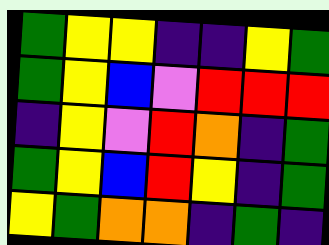[["green", "yellow", "yellow", "indigo", "indigo", "yellow", "green"], ["green", "yellow", "blue", "violet", "red", "red", "red"], ["indigo", "yellow", "violet", "red", "orange", "indigo", "green"], ["green", "yellow", "blue", "red", "yellow", "indigo", "green"], ["yellow", "green", "orange", "orange", "indigo", "green", "indigo"]]